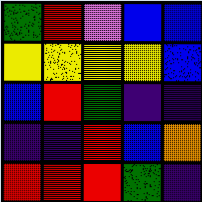[["green", "red", "violet", "blue", "blue"], ["yellow", "yellow", "yellow", "yellow", "blue"], ["blue", "red", "green", "indigo", "indigo"], ["indigo", "indigo", "red", "blue", "orange"], ["red", "red", "red", "green", "indigo"]]